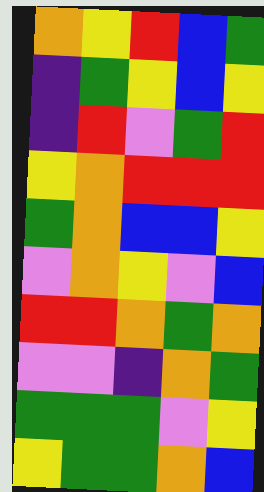[["orange", "yellow", "red", "blue", "green"], ["indigo", "green", "yellow", "blue", "yellow"], ["indigo", "red", "violet", "green", "red"], ["yellow", "orange", "red", "red", "red"], ["green", "orange", "blue", "blue", "yellow"], ["violet", "orange", "yellow", "violet", "blue"], ["red", "red", "orange", "green", "orange"], ["violet", "violet", "indigo", "orange", "green"], ["green", "green", "green", "violet", "yellow"], ["yellow", "green", "green", "orange", "blue"]]